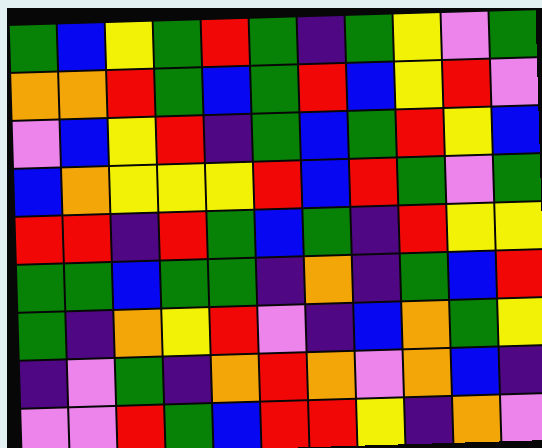[["green", "blue", "yellow", "green", "red", "green", "indigo", "green", "yellow", "violet", "green"], ["orange", "orange", "red", "green", "blue", "green", "red", "blue", "yellow", "red", "violet"], ["violet", "blue", "yellow", "red", "indigo", "green", "blue", "green", "red", "yellow", "blue"], ["blue", "orange", "yellow", "yellow", "yellow", "red", "blue", "red", "green", "violet", "green"], ["red", "red", "indigo", "red", "green", "blue", "green", "indigo", "red", "yellow", "yellow"], ["green", "green", "blue", "green", "green", "indigo", "orange", "indigo", "green", "blue", "red"], ["green", "indigo", "orange", "yellow", "red", "violet", "indigo", "blue", "orange", "green", "yellow"], ["indigo", "violet", "green", "indigo", "orange", "red", "orange", "violet", "orange", "blue", "indigo"], ["violet", "violet", "red", "green", "blue", "red", "red", "yellow", "indigo", "orange", "violet"]]